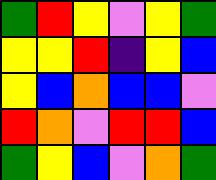[["green", "red", "yellow", "violet", "yellow", "green"], ["yellow", "yellow", "red", "indigo", "yellow", "blue"], ["yellow", "blue", "orange", "blue", "blue", "violet"], ["red", "orange", "violet", "red", "red", "blue"], ["green", "yellow", "blue", "violet", "orange", "green"]]